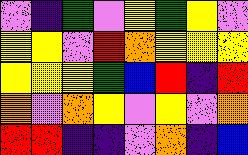[["violet", "indigo", "green", "violet", "yellow", "green", "yellow", "violet"], ["yellow", "yellow", "violet", "red", "orange", "yellow", "yellow", "yellow"], ["yellow", "yellow", "yellow", "green", "blue", "red", "indigo", "red"], ["orange", "violet", "orange", "yellow", "violet", "yellow", "violet", "orange"], ["red", "red", "indigo", "indigo", "violet", "orange", "indigo", "blue"]]